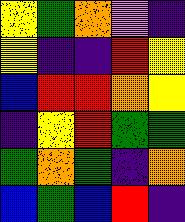[["yellow", "green", "orange", "violet", "indigo"], ["yellow", "indigo", "indigo", "red", "yellow"], ["blue", "red", "red", "orange", "yellow"], ["indigo", "yellow", "red", "green", "green"], ["green", "orange", "green", "indigo", "orange"], ["blue", "green", "blue", "red", "indigo"]]